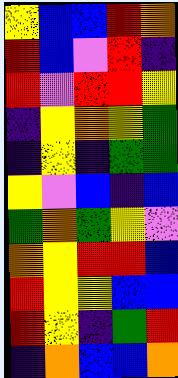[["yellow", "blue", "blue", "red", "orange"], ["red", "blue", "violet", "red", "indigo"], ["red", "violet", "red", "red", "yellow"], ["indigo", "yellow", "orange", "yellow", "green"], ["indigo", "yellow", "indigo", "green", "green"], ["yellow", "violet", "blue", "indigo", "blue"], ["green", "orange", "green", "yellow", "violet"], ["orange", "yellow", "red", "red", "blue"], ["red", "yellow", "yellow", "blue", "blue"], ["red", "yellow", "indigo", "green", "red"], ["indigo", "orange", "blue", "blue", "orange"]]